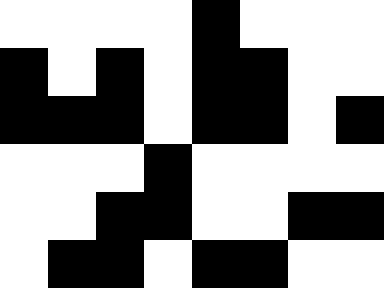[["white", "white", "white", "white", "black", "white", "white", "white"], ["black", "white", "black", "white", "black", "black", "white", "white"], ["black", "black", "black", "white", "black", "black", "white", "black"], ["white", "white", "white", "black", "white", "white", "white", "white"], ["white", "white", "black", "black", "white", "white", "black", "black"], ["white", "black", "black", "white", "black", "black", "white", "white"]]